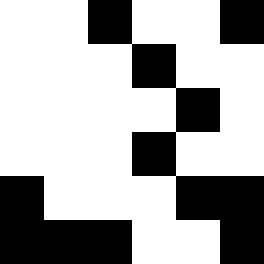[["white", "white", "black", "white", "white", "black"], ["white", "white", "white", "black", "white", "white"], ["white", "white", "white", "white", "black", "white"], ["white", "white", "white", "black", "white", "white"], ["black", "white", "white", "white", "black", "black"], ["black", "black", "black", "white", "white", "black"]]